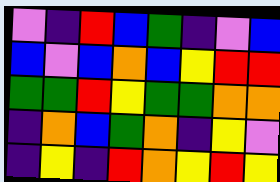[["violet", "indigo", "red", "blue", "green", "indigo", "violet", "blue"], ["blue", "violet", "blue", "orange", "blue", "yellow", "red", "red"], ["green", "green", "red", "yellow", "green", "green", "orange", "orange"], ["indigo", "orange", "blue", "green", "orange", "indigo", "yellow", "violet"], ["indigo", "yellow", "indigo", "red", "orange", "yellow", "red", "yellow"]]